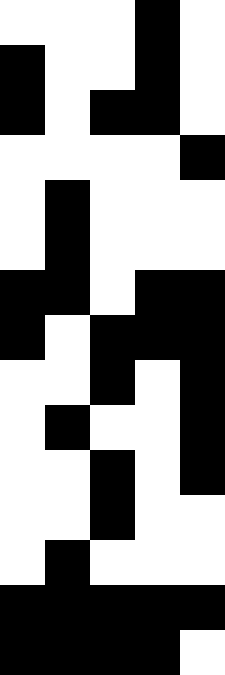[["white", "white", "white", "black", "white"], ["black", "white", "white", "black", "white"], ["black", "white", "black", "black", "white"], ["white", "white", "white", "white", "black"], ["white", "black", "white", "white", "white"], ["white", "black", "white", "white", "white"], ["black", "black", "white", "black", "black"], ["black", "white", "black", "black", "black"], ["white", "white", "black", "white", "black"], ["white", "black", "white", "white", "black"], ["white", "white", "black", "white", "black"], ["white", "white", "black", "white", "white"], ["white", "black", "white", "white", "white"], ["black", "black", "black", "black", "black"], ["black", "black", "black", "black", "white"]]